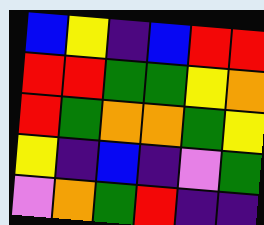[["blue", "yellow", "indigo", "blue", "red", "red"], ["red", "red", "green", "green", "yellow", "orange"], ["red", "green", "orange", "orange", "green", "yellow"], ["yellow", "indigo", "blue", "indigo", "violet", "green"], ["violet", "orange", "green", "red", "indigo", "indigo"]]